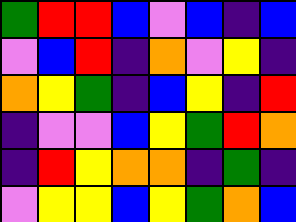[["green", "red", "red", "blue", "violet", "blue", "indigo", "blue"], ["violet", "blue", "red", "indigo", "orange", "violet", "yellow", "indigo"], ["orange", "yellow", "green", "indigo", "blue", "yellow", "indigo", "red"], ["indigo", "violet", "violet", "blue", "yellow", "green", "red", "orange"], ["indigo", "red", "yellow", "orange", "orange", "indigo", "green", "indigo"], ["violet", "yellow", "yellow", "blue", "yellow", "green", "orange", "blue"]]